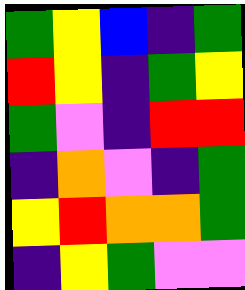[["green", "yellow", "blue", "indigo", "green"], ["red", "yellow", "indigo", "green", "yellow"], ["green", "violet", "indigo", "red", "red"], ["indigo", "orange", "violet", "indigo", "green"], ["yellow", "red", "orange", "orange", "green"], ["indigo", "yellow", "green", "violet", "violet"]]